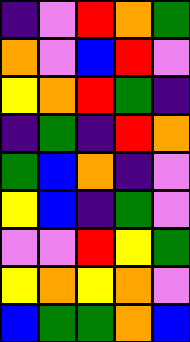[["indigo", "violet", "red", "orange", "green"], ["orange", "violet", "blue", "red", "violet"], ["yellow", "orange", "red", "green", "indigo"], ["indigo", "green", "indigo", "red", "orange"], ["green", "blue", "orange", "indigo", "violet"], ["yellow", "blue", "indigo", "green", "violet"], ["violet", "violet", "red", "yellow", "green"], ["yellow", "orange", "yellow", "orange", "violet"], ["blue", "green", "green", "orange", "blue"]]